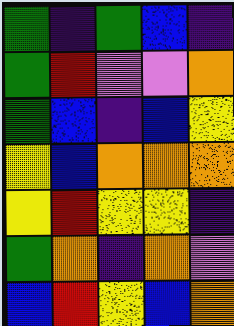[["green", "indigo", "green", "blue", "indigo"], ["green", "red", "violet", "violet", "orange"], ["green", "blue", "indigo", "blue", "yellow"], ["yellow", "blue", "orange", "orange", "orange"], ["yellow", "red", "yellow", "yellow", "indigo"], ["green", "orange", "indigo", "orange", "violet"], ["blue", "red", "yellow", "blue", "orange"]]